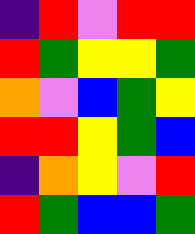[["indigo", "red", "violet", "red", "red"], ["red", "green", "yellow", "yellow", "green"], ["orange", "violet", "blue", "green", "yellow"], ["red", "red", "yellow", "green", "blue"], ["indigo", "orange", "yellow", "violet", "red"], ["red", "green", "blue", "blue", "green"]]